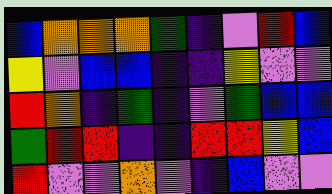[["blue", "orange", "orange", "orange", "green", "indigo", "violet", "red", "blue"], ["yellow", "violet", "blue", "blue", "indigo", "indigo", "yellow", "violet", "violet"], ["red", "orange", "indigo", "green", "indigo", "violet", "green", "blue", "blue"], ["green", "red", "red", "indigo", "indigo", "red", "red", "yellow", "blue"], ["red", "violet", "violet", "orange", "violet", "indigo", "blue", "violet", "violet"]]